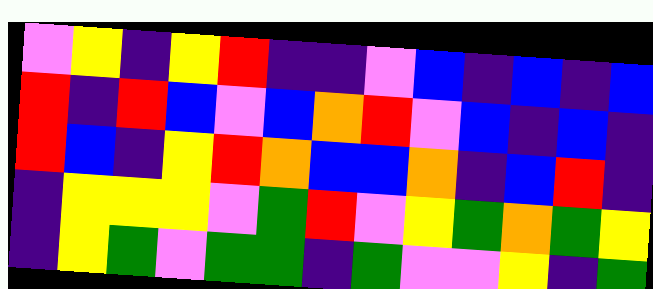[["violet", "yellow", "indigo", "yellow", "red", "indigo", "indigo", "violet", "blue", "indigo", "blue", "indigo", "blue"], ["red", "indigo", "red", "blue", "violet", "blue", "orange", "red", "violet", "blue", "indigo", "blue", "indigo"], ["red", "blue", "indigo", "yellow", "red", "orange", "blue", "blue", "orange", "indigo", "blue", "red", "indigo"], ["indigo", "yellow", "yellow", "yellow", "violet", "green", "red", "violet", "yellow", "green", "orange", "green", "yellow"], ["indigo", "yellow", "green", "violet", "green", "green", "indigo", "green", "violet", "violet", "yellow", "indigo", "green"]]